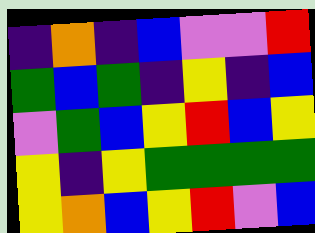[["indigo", "orange", "indigo", "blue", "violet", "violet", "red"], ["green", "blue", "green", "indigo", "yellow", "indigo", "blue"], ["violet", "green", "blue", "yellow", "red", "blue", "yellow"], ["yellow", "indigo", "yellow", "green", "green", "green", "green"], ["yellow", "orange", "blue", "yellow", "red", "violet", "blue"]]